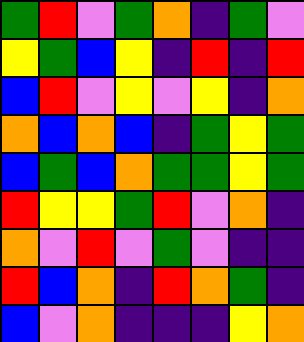[["green", "red", "violet", "green", "orange", "indigo", "green", "violet"], ["yellow", "green", "blue", "yellow", "indigo", "red", "indigo", "red"], ["blue", "red", "violet", "yellow", "violet", "yellow", "indigo", "orange"], ["orange", "blue", "orange", "blue", "indigo", "green", "yellow", "green"], ["blue", "green", "blue", "orange", "green", "green", "yellow", "green"], ["red", "yellow", "yellow", "green", "red", "violet", "orange", "indigo"], ["orange", "violet", "red", "violet", "green", "violet", "indigo", "indigo"], ["red", "blue", "orange", "indigo", "red", "orange", "green", "indigo"], ["blue", "violet", "orange", "indigo", "indigo", "indigo", "yellow", "orange"]]